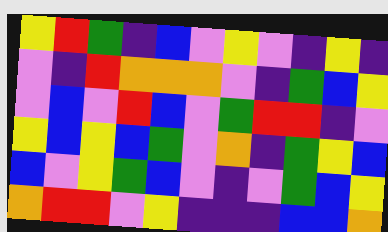[["yellow", "red", "green", "indigo", "blue", "violet", "yellow", "violet", "indigo", "yellow", "indigo"], ["violet", "indigo", "red", "orange", "orange", "orange", "violet", "indigo", "green", "blue", "yellow"], ["violet", "blue", "violet", "red", "blue", "violet", "green", "red", "red", "indigo", "violet"], ["yellow", "blue", "yellow", "blue", "green", "violet", "orange", "indigo", "green", "yellow", "blue"], ["blue", "violet", "yellow", "green", "blue", "violet", "indigo", "violet", "green", "blue", "yellow"], ["orange", "red", "red", "violet", "yellow", "indigo", "indigo", "indigo", "blue", "blue", "orange"]]